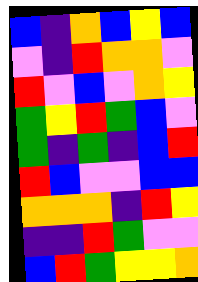[["blue", "indigo", "orange", "blue", "yellow", "blue"], ["violet", "indigo", "red", "orange", "orange", "violet"], ["red", "violet", "blue", "violet", "orange", "yellow"], ["green", "yellow", "red", "green", "blue", "violet"], ["green", "indigo", "green", "indigo", "blue", "red"], ["red", "blue", "violet", "violet", "blue", "blue"], ["orange", "orange", "orange", "indigo", "red", "yellow"], ["indigo", "indigo", "red", "green", "violet", "violet"], ["blue", "red", "green", "yellow", "yellow", "orange"]]